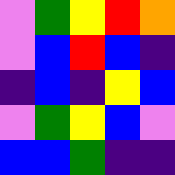[["violet", "green", "yellow", "red", "orange"], ["violet", "blue", "red", "blue", "indigo"], ["indigo", "blue", "indigo", "yellow", "blue"], ["violet", "green", "yellow", "blue", "violet"], ["blue", "blue", "green", "indigo", "indigo"]]